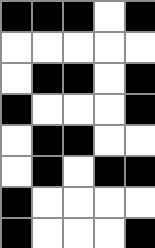[["black", "black", "black", "white", "black"], ["white", "white", "white", "white", "white"], ["white", "black", "black", "white", "black"], ["black", "white", "white", "white", "black"], ["white", "black", "black", "white", "white"], ["white", "black", "white", "black", "black"], ["black", "white", "white", "white", "white"], ["black", "white", "white", "white", "black"]]